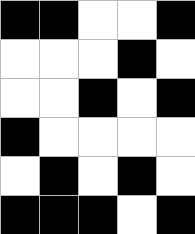[["black", "black", "white", "white", "black"], ["white", "white", "white", "black", "white"], ["white", "white", "black", "white", "black"], ["black", "white", "white", "white", "white"], ["white", "black", "white", "black", "white"], ["black", "black", "black", "white", "black"]]